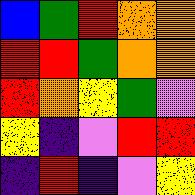[["blue", "green", "red", "orange", "orange"], ["red", "red", "green", "orange", "orange"], ["red", "orange", "yellow", "green", "violet"], ["yellow", "indigo", "violet", "red", "red"], ["indigo", "red", "indigo", "violet", "yellow"]]